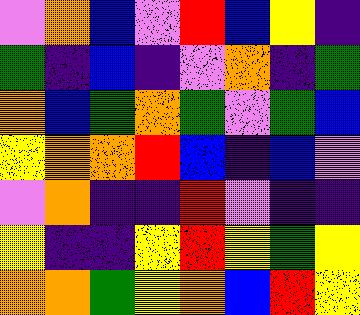[["violet", "orange", "blue", "violet", "red", "blue", "yellow", "indigo"], ["green", "indigo", "blue", "indigo", "violet", "orange", "indigo", "green"], ["orange", "blue", "green", "orange", "green", "violet", "green", "blue"], ["yellow", "orange", "orange", "red", "blue", "indigo", "blue", "violet"], ["violet", "orange", "indigo", "indigo", "red", "violet", "indigo", "indigo"], ["yellow", "indigo", "indigo", "yellow", "red", "yellow", "green", "yellow"], ["orange", "orange", "green", "yellow", "orange", "blue", "red", "yellow"]]